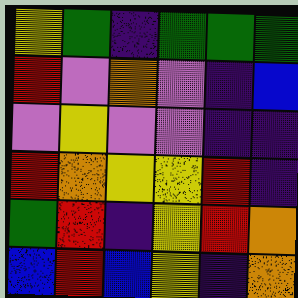[["yellow", "green", "indigo", "green", "green", "green"], ["red", "violet", "orange", "violet", "indigo", "blue"], ["violet", "yellow", "violet", "violet", "indigo", "indigo"], ["red", "orange", "yellow", "yellow", "red", "indigo"], ["green", "red", "indigo", "yellow", "red", "orange"], ["blue", "red", "blue", "yellow", "indigo", "orange"]]